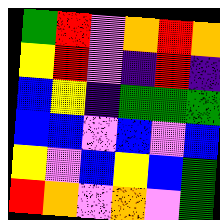[["green", "red", "violet", "orange", "red", "orange"], ["yellow", "red", "violet", "indigo", "red", "indigo"], ["blue", "yellow", "indigo", "green", "green", "green"], ["blue", "blue", "violet", "blue", "violet", "blue"], ["yellow", "violet", "blue", "yellow", "blue", "green"], ["red", "orange", "violet", "orange", "violet", "green"]]